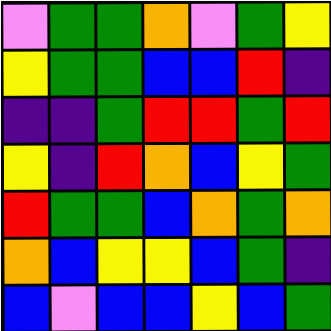[["violet", "green", "green", "orange", "violet", "green", "yellow"], ["yellow", "green", "green", "blue", "blue", "red", "indigo"], ["indigo", "indigo", "green", "red", "red", "green", "red"], ["yellow", "indigo", "red", "orange", "blue", "yellow", "green"], ["red", "green", "green", "blue", "orange", "green", "orange"], ["orange", "blue", "yellow", "yellow", "blue", "green", "indigo"], ["blue", "violet", "blue", "blue", "yellow", "blue", "green"]]